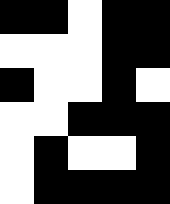[["black", "black", "white", "black", "black"], ["white", "white", "white", "black", "black"], ["black", "white", "white", "black", "white"], ["white", "white", "black", "black", "black"], ["white", "black", "white", "white", "black"], ["white", "black", "black", "black", "black"]]